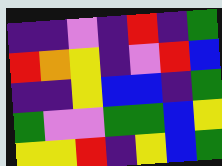[["indigo", "indigo", "violet", "indigo", "red", "indigo", "green"], ["red", "orange", "yellow", "indigo", "violet", "red", "blue"], ["indigo", "indigo", "yellow", "blue", "blue", "indigo", "green"], ["green", "violet", "violet", "green", "green", "blue", "yellow"], ["yellow", "yellow", "red", "indigo", "yellow", "blue", "green"]]